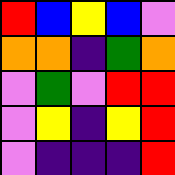[["red", "blue", "yellow", "blue", "violet"], ["orange", "orange", "indigo", "green", "orange"], ["violet", "green", "violet", "red", "red"], ["violet", "yellow", "indigo", "yellow", "red"], ["violet", "indigo", "indigo", "indigo", "red"]]